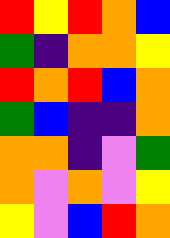[["red", "yellow", "red", "orange", "blue"], ["green", "indigo", "orange", "orange", "yellow"], ["red", "orange", "red", "blue", "orange"], ["green", "blue", "indigo", "indigo", "orange"], ["orange", "orange", "indigo", "violet", "green"], ["orange", "violet", "orange", "violet", "yellow"], ["yellow", "violet", "blue", "red", "orange"]]